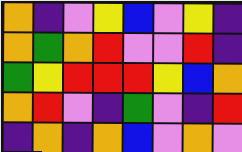[["orange", "indigo", "violet", "yellow", "blue", "violet", "yellow", "indigo"], ["orange", "green", "orange", "red", "violet", "violet", "red", "indigo"], ["green", "yellow", "red", "red", "red", "yellow", "blue", "orange"], ["orange", "red", "violet", "indigo", "green", "violet", "indigo", "red"], ["indigo", "orange", "indigo", "orange", "blue", "violet", "orange", "violet"]]